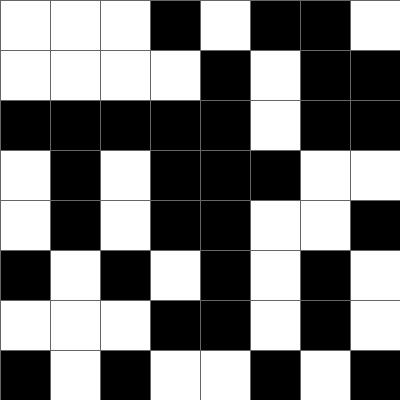[["white", "white", "white", "black", "white", "black", "black", "white"], ["white", "white", "white", "white", "black", "white", "black", "black"], ["black", "black", "black", "black", "black", "white", "black", "black"], ["white", "black", "white", "black", "black", "black", "white", "white"], ["white", "black", "white", "black", "black", "white", "white", "black"], ["black", "white", "black", "white", "black", "white", "black", "white"], ["white", "white", "white", "black", "black", "white", "black", "white"], ["black", "white", "black", "white", "white", "black", "white", "black"]]